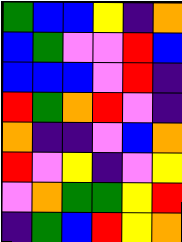[["green", "blue", "blue", "yellow", "indigo", "orange"], ["blue", "green", "violet", "violet", "red", "blue"], ["blue", "blue", "blue", "violet", "red", "indigo"], ["red", "green", "orange", "red", "violet", "indigo"], ["orange", "indigo", "indigo", "violet", "blue", "orange"], ["red", "violet", "yellow", "indigo", "violet", "yellow"], ["violet", "orange", "green", "green", "yellow", "red"], ["indigo", "green", "blue", "red", "yellow", "orange"]]